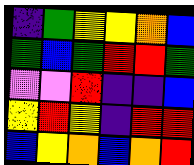[["indigo", "green", "yellow", "yellow", "orange", "blue"], ["green", "blue", "green", "red", "red", "green"], ["violet", "violet", "red", "indigo", "indigo", "blue"], ["yellow", "red", "yellow", "indigo", "red", "red"], ["blue", "yellow", "orange", "blue", "orange", "red"]]